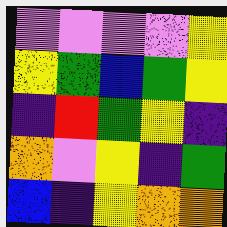[["violet", "violet", "violet", "violet", "yellow"], ["yellow", "green", "blue", "green", "yellow"], ["indigo", "red", "green", "yellow", "indigo"], ["orange", "violet", "yellow", "indigo", "green"], ["blue", "indigo", "yellow", "orange", "orange"]]